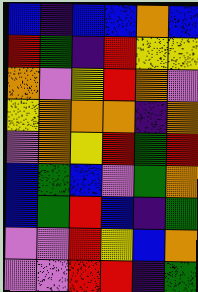[["blue", "indigo", "blue", "blue", "orange", "blue"], ["red", "green", "indigo", "red", "yellow", "yellow"], ["orange", "violet", "yellow", "red", "orange", "violet"], ["yellow", "orange", "orange", "orange", "indigo", "orange"], ["violet", "orange", "yellow", "red", "green", "red"], ["blue", "green", "blue", "violet", "green", "orange"], ["blue", "green", "red", "blue", "indigo", "green"], ["violet", "violet", "red", "yellow", "blue", "orange"], ["violet", "violet", "red", "red", "indigo", "green"]]